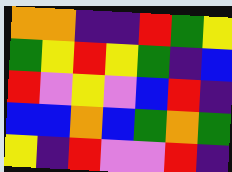[["orange", "orange", "indigo", "indigo", "red", "green", "yellow"], ["green", "yellow", "red", "yellow", "green", "indigo", "blue"], ["red", "violet", "yellow", "violet", "blue", "red", "indigo"], ["blue", "blue", "orange", "blue", "green", "orange", "green"], ["yellow", "indigo", "red", "violet", "violet", "red", "indigo"]]